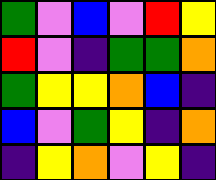[["green", "violet", "blue", "violet", "red", "yellow"], ["red", "violet", "indigo", "green", "green", "orange"], ["green", "yellow", "yellow", "orange", "blue", "indigo"], ["blue", "violet", "green", "yellow", "indigo", "orange"], ["indigo", "yellow", "orange", "violet", "yellow", "indigo"]]